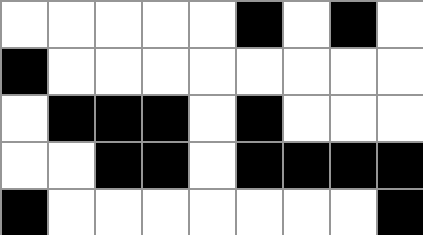[["white", "white", "white", "white", "white", "black", "white", "black", "white"], ["black", "white", "white", "white", "white", "white", "white", "white", "white"], ["white", "black", "black", "black", "white", "black", "white", "white", "white"], ["white", "white", "black", "black", "white", "black", "black", "black", "black"], ["black", "white", "white", "white", "white", "white", "white", "white", "black"]]